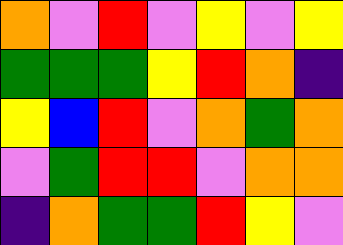[["orange", "violet", "red", "violet", "yellow", "violet", "yellow"], ["green", "green", "green", "yellow", "red", "orange", "indigo"], ["yellow", "blue", "red", "violet", "orange", "green", "orange"], ["violet", "green", "red", "red", "violet", "orange", "orange"], ["indigo", "orange", "green", "green", "red", "yellow", "violet"]]